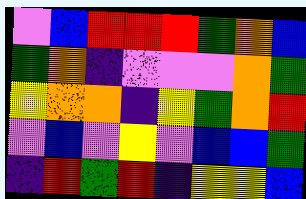[["violet", "blue", "red", "red", "red", "green", "orange", "blue"], ["green", "orange", "indigo", "violet", "violet", "violet", "orange", "green"], ["yellow", "orange", "orange", "indigo", "yellow", "green", "orange", "red"], ["violet", "blue", "violet", "yellow", "violet", "blue", "blue", "green"], ["indigo", "red", "green", "red", "indigo", "yellow", "yellow", "blue"]]